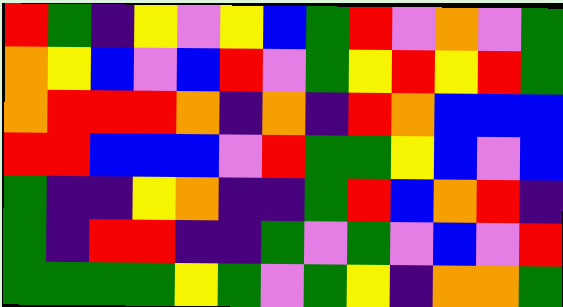[["red", "green", "indigo", "yellow", "violet", "yellow", "blue", "green", "red", "violet", "orange", "violet", "green"], ["orange", "yellow", "blue", "violet", "blue", "red", "violet", "green", "yellow", "red", "yellow", "red", "green"], ["orange", "red", "red", "red", "orange", "indigo", "orange", "indigo", "red", "orange", "blue", "blue", "blue"], ["red", "red", "blue", "blue", "blue", "violet", "red", "green", "green", "yellow", "blue", "violet", "blue"], ["green", "indigo", "indigo", "yellow", "orange", "indigo", "indigo", "green", "red", "blue", "orange", "red", "indigo"], ["green", "indigo", "red", "red", "indigo", "indigo", "green", "violet", "green", "violet", "blue", "violet", "red"], ["green", "green", "green", "green", "yellow", "green", "violet", "green", "yellow", "indigo", "orange", "orange", "green"]]